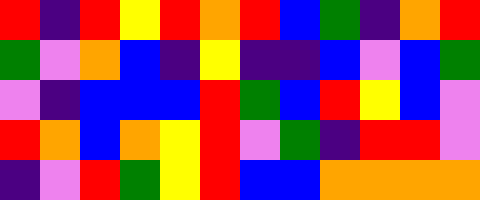[["red", "indigo", "red", "yellow", "red", "orange", "red", "blue", "green", "indigo", "orange", "red"], ["green", "violet", "orange", "blue", "indigo", "yellow", "indigo", "indigo", "blue", "violet", "blue", "green"], ["violet", "indigo", "blue", "blue", "blue", "red", "green", "blue", "red", "yellow", "blue", "violet"], ["red", "orange", "blue", "orange", "yellow", "red", "violet", "green", "indigo", "red", "red", "violet"], ["indigo", "violet", "red", "green", "yellow", "red", "blue", "blue", "orange", "orange", "orange", "orange"]]